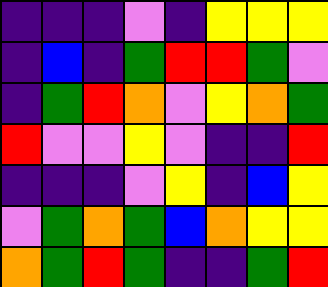[["indigo", "indigo", "indigo", "violet", "indigo", "yellow", "yellow", "yellow"], ["indigo", "blue", "indigo", "green", "red", "red", "green", "violet"], ["indigo", "green", "red", "orange", "violet", "yellow", "orange", "green"], ["red", "violet", "violet", "yellow", "violet", "indigo", "indigo", "red"], ["indigo", "indigo", "indigo", "violet", "yellow", "indigo", "blue", "yellow"], ["violet", "green", "orange", "green", "blue", "orange", "yellow", "yellow"], ["orange", "green", "red", "green", "indigo", "indigo", "green", "red"]]